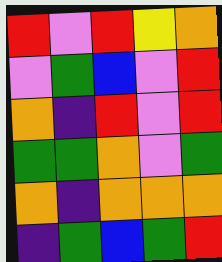[["red", "violet", "red", "yellow", "orange"], ["violet", "green", "blue", "violet", "red"], ["orange", "indigo", "red", "violet", "red"], ["green", "green", "orange", "violet", "green"], ["orange", "indigo", "orange", "orange", "orange"], ["indigo", "green", "blue", "green", "red"]]